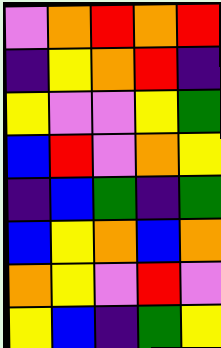[["violet", "orange", "red", "orange", "red"], ["indigo", "yellow", "orange", "red", "indigo"], ["yellow", "violet", "violet", "yellow", "green"], ["blue", "red", "violet", "orange", "yellow"], ["indigo", "blue", "green", "indigo", "green"], ["blue", "yellow", "orange", "blue", "orange"], ["orange", "yellow", "violet", "red", "violet"], ["yellow", "blue", "indigo", "green", "yellow"]]